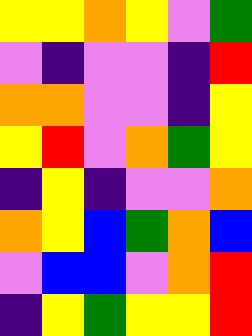[["yellow", "yellow", "orange", "yellow", "violet", "green"], ["violet", "indigo", "violet", "violet", "indigo", "red"], ["orange", "orange", "violet", "violet", "indigo", "yellow"], ["yellow", "red", "violet", "orange", "green", "yellow"], ["indigo", "yellow", "indigo", "violet", "violet", "orange"], ["orange", "yellow", "blue", "green", "orange", "blue"], ["violet", "blue", "blue", "violet", "orange", "red"], ["indigo", "yellow", "green", "yellow", "yellow", "red"]]